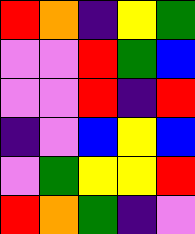[["red", "orange", "indigo", "yellow", "green"], ["violet", "violet", "red", "green", "blue"], ["violet", "violet", "red", "indigo", "red"], ["indigo", "violet", "blue", "yellow", "blue"], ["violet", "green", "yellow", "yellow", "red"], ["red", "orange", "green", "indigo", "violet"]]